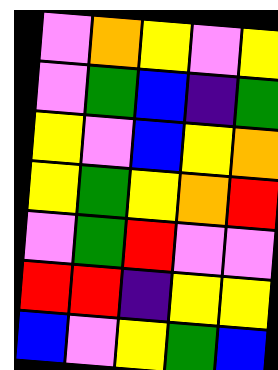[["violet", "orange", "yellow", "violet", "yellow"], ["violet", "green", "blue", "indigo", "green"], ["yellow", "violet", "blue", "yellow", "orange"], ["yellow", "green", "yellow", "orange", "red"], ["violet", "green", "red", "violet", "violet"], ["red", "red", "indigo", "yellow", "yellow"], ["blue", "violet", "yellow", "green", "blue"]]